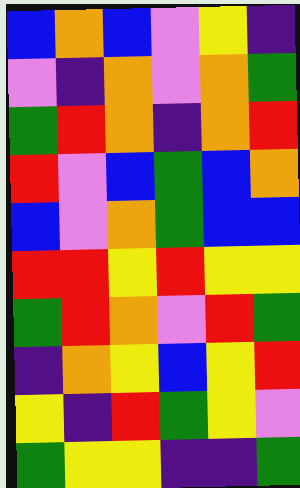[["blue", "orange", "blue", "violet", "yellow", "indigo"], ["violet", "indigo", "orange", "violet", "orange", "green"], ["green", "red", "orange", "indigo", "orange", "red"], ["red", "violet", "blue", "green", "blue", "orange"], ["blue", "violet", "orange", "green", "blue", "blue"], ["red", "red", "yellow", "red", "yellow", "yellow"], ["green", "red", "orange", "violet", "red", "green"], ["indigo", "orange", "yellow", "blue", "yellow", "red"], ["yellow", "indigo", "red", "green", "yellow", "violet"], ["green", "yellow", "yellow", "indigo", "indigo", "green"]]